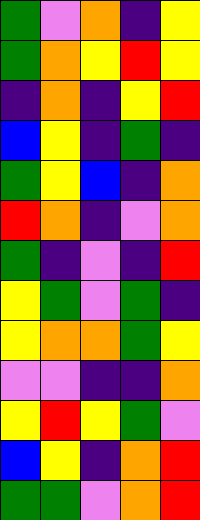[["green", "violet", "orange", "indigo", "yellow"], ["green", "orange", "yellow", "red", "yellow"], ["indigo", "orange", "indigo", "yellow", "red"], ["blue", "yellow", "indigo", "green", "indigo"], ["green", "yellow", "blue", "indigo", "orange"], ["red", "orange", "indigo", "violet", "orange"], ["green", "indigo", "violet", "indigo", "red"], ["yellow", "green", "violet", "green", "indigo"], ["yellow", "orange", "orange", "green", "yellow"], ["violet", "violet", "indigo", "indigo", "orange"], ["yellow", "red", "yellow", "green", "violet"], ["blue", "yellow", "indigo", "orange", "red"], ["green", "green", "violet", "orange", "red"]]